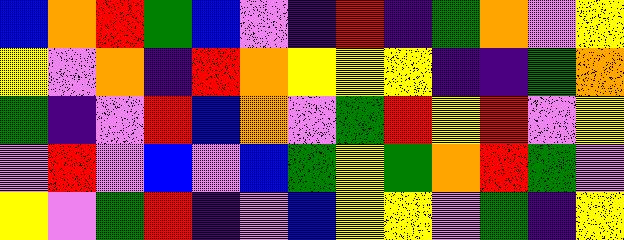[["blue", "orange", "red", "green", "blue", "violet", "indigo", "red", "indigo", "green", "orange", "violet", "yellow"], ["yellow", "violet", "orange", "indigo", "red", "orange", "yellow", "yellow", "yellow", "indigo", "indigo", "green", "orange"], ["green", "indigo", "violet", "red", "blue", "orange", "violet", "green", "red", "yellow", "red", "violet", "yellow"], ["violet", "red", "violet", "blue", "violet", "blue", "green", "yellow", "green", "orange", "red", "green", "violet"], ["yellow", "violet", "green", "red", "indigo", "violet", "blue", "yellow", "yellow", "violet", "green", "indigo", "yellow"]]